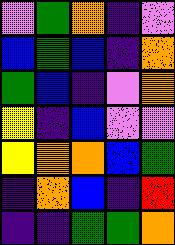[["violet", "green", "orange", "indigo", "violet"], ["blue", "green", "blue", "indigo", "orange"], ["green", "blue", "indigo", "violet", "orange"], ["yellow", "indigo", "blue", "violet", "violet"], ["yellow", "orange", "orange", "blue", "green"], ["indigo", "orange", "blue", "indigo", "red"], ["indigo", "indigo", "green", "green", "orange"]]